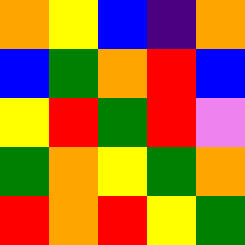[["orange", "yellow", "blue", "indigo", "orange"], ["blue", "green", "orange", "red", "blue"], ["yellow", "red", "green", "red", "violet"], ["green", "orange", "yellow", "green", "orange"], ["red", "orange", "red", "yellow", "green"]]